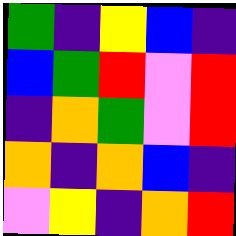[["green", "indigo", "yellow", "blue", "indigo"], ["blue", "green", "red", "violet", "red"], ["indigo", "orange", "green", "violet", "red"], ["orange", "indigo", "orange", "blue", "indigo"], ["violet", "yellow", "indigo", "orange", "red"]]